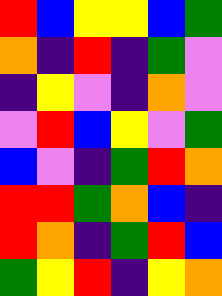[["red", "blue", "yellow", "yellow", "blue", "green"], ["orange", "indigo", "red", "indigo", "green", "violet"], ["indigo", "yellow", "violet", "indigo", "orange", "violet"], ["violet", "red", "blue", "yellow", "violet", "green"], ["blue", "violet", "indigo", "green", "red", "orange"], ["red", "red", "green", "orange", "blue", "indigo"], ["red", "orange", "indigo", "green", "red", "blue"], ["green", "yellow", "red", "indigo", "yellow", "orange"]]